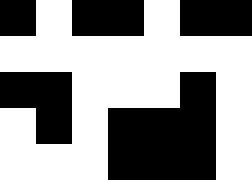[["black", "white", "black", "black", "white", "black", "black"], ["white", "white", "white", "white", "white", "white", "white"], ["black", "black", "white", "white", "white", "black", "white"], ["white", "black", "white", "black", "black", "black", "white"], ["white", "white", "white", "black", "black", "black", "white"]]